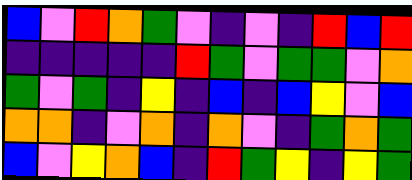[["blue", "violet", "red", "orange", "green", "violet", "indigo", "violet", "indigo", "red", "blue", "red"], ["indigo", "indigo", "indigo", "indigo", "indigo", "red", "green", "violet", "green", "green", "violet", "orange"], ["green", "violet", "green", "indigo", "yellow", "indigo", "blue", "indigo", "blue", "yellow", "violet", "blue"], ["orange", "orange", "indigo", "violet", "orange", "indigo", "orange", "violet", "indigo", "green", "orange", "green"], ["blue", "violet", "yellow", "orange", "blue", "indigo", "red", "green", "yellow", "indigo", "yellow", "green"]]